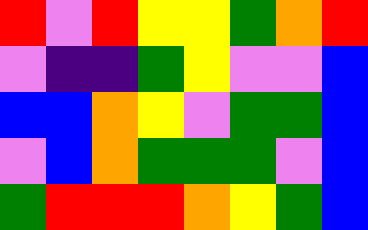[["red", "violet", "red", "yellow", "yellow", "green", "orange", "red"], ["violet", "indigo", "indigo", "green", "yellow", "violet", "violet", "blue"], ["blue", "blue", "orange", "yellow", "violet", "green", "green", "blue"], ["violet", "blue", "orange", "green", "green", "green", "violet", "blue"], ["green", "red", "red", "red", "orange", "yellow", "green", "blue"]]